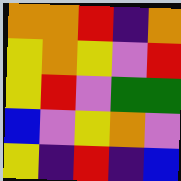[["orange", "orange", "red", "indigo", "orange"], ["yellow", "orange", "yellow", "violet", "red"], ["yellow", "red", "violet", "green", "green"], ["blue", "violet", "yellow", "orange", "violet"], ["yellow", "indigo", "red", "indigo", "blue"]]